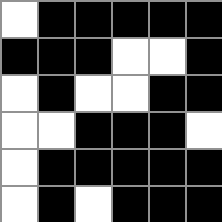[["white", "black", "black", "black", "black", "black"], ["black", "black", "black", "white", "white", "black"], ["white", "black", "white", "white", "black", "black"], ["white", "white", "black", "black", "black", "white"], ["white", "black", "black", "black", "black", "black"], ["white", "black", "white", "black", "black", "black"]]